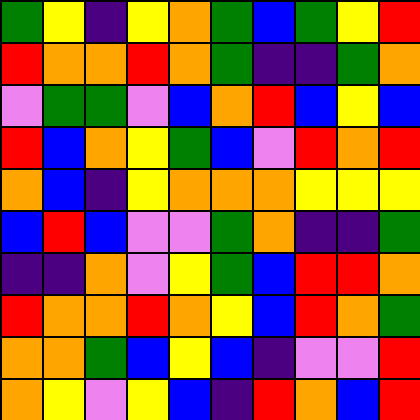[["green", "yellow", "indigo", "yellow", "orange", "green", "blue", "green", "yellow", "red"], ["red", "orange", "orange", "red", "orange", "green", "indigo", "indigo", "green", "orange"], ["violet", "green", "green", "violet", "blue", "orange", "red", "blue", "yellow", "blue"], ["red", "blue", "orange", "yellow", "green", "blue", "violet", "red", "orange", "red"], ["orange", "blue", "indigo", "yellow", "orange", "orange", "orange", "yellow", "yellow", "yellow"], ["blue", "red", "blue", "violet", "violet", "green", "orange", "indigo", "indigo", "green"], ["indigo", "indigo", "orange", "violet", "yellow", "green", "blue", "red", "red", "orange"], ["red", "orange", "orange", "red", "orange", "yellow", "blue", "red", "orange", "green"], ["orange", "orange", "green", "blue", "yellow", "blue", "indigo", "violet", "violet", "red"], ["orange", "yellow", "violet", "yellow", "blue", "indigo", "red", "orange", "blue", "red"]]